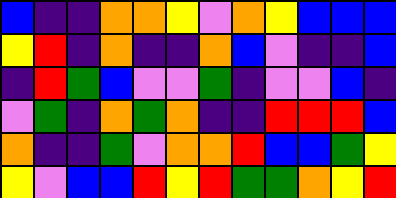[["blue", "indigo", "indigo", "orange", "orange", "yellow", "violet", "orange", "yellow", "blue", "blue", "blue"], ["yellow", "red", "indigo", "orange", "indigo", "indigo", "orange", "blue", "violet", "indigo", "indigo", "blue"], ["indigo", "red", "green", "blue", "violet", "violet", "green", "indigo", "violet", "violet", "blue", "indigo"], ["violet", "green", "indigo", "orange", "green", "orange", "indigo", "indigo", "red", "red", "red", "blue"], ["orange", "indigo", "indigo", "green", "violet", "orange", "orange", "red", "blue", "blue", "green", "yellow"], ["yellow", "violet", "blue", "blue", "red", "yellow", "red", "green", "green", "orange", "yellow", "red"]]